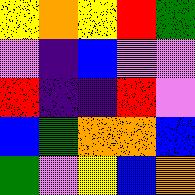[["yellow", "orange", "yellow", "red", "green"], ["violet", "indigo", "blue", "violet", "violet"], ["red", "indigo", "indigo", "red", "violet"], ["blue", "green", "orange", "orange", "blue"], ["green", "violet", "yellow", "blue", "orange"]]